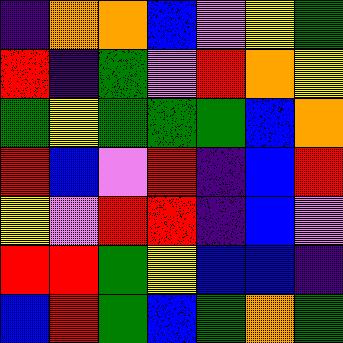[["indigo", "orange", "orange", "blue", "violet", "yellow", "green"], ["red", "indigo", "green", "violet", "red", "orange", "yellow"], ["green", "yellow", "green", "green", "green", "blue", "orange"], ["red", "blue", "violet", "red", "indigo", "blue", "red"], ["yellow", "violet", "red", "red", "indigo", "blue", "violet"], ["red", "red", "green", "yellow", "blue", "blue", "indigo"], ["blue", "red", "green", "blue", "green", "orange", "green"]]